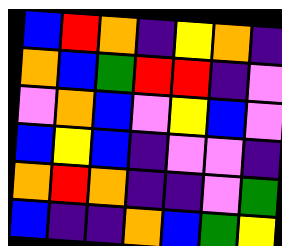[["blue", "red", "orange", "indigo", "yellow", "orange", "indigo"], ["orange", "blue", "green", "red", "red", "indigo", "violet"], ["violet", "orange", "blue", "violet", "yellow", "blue", "violet"], ["blue", "yellow", "blue", "indigo", "violet", "violet", "indigo"], ["orange", "red", "orange", "indigo", "indigo", "violet", "green"], ["blue", "indigo", "indigo", "orange", "blue", "green", "yellow"]]